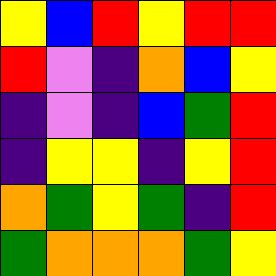[["yellow", "blue", "red", "yellow", "red", "red"], ["red", "violet", "indigo", "orange", "blue", "yellow"], ["indigo", "violet", "indigo", "blue", "green", "red"], ["indigo", "yellow", "yellow", "indigo", "yellow", "red"], ["orange", "green", "yellow", "green", "indigo", "red"], ["green", "orange", "orange", "orange", "green", "yellow"]]